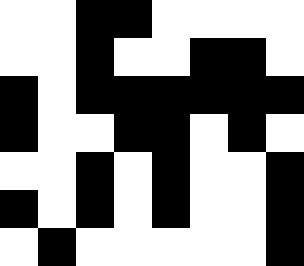[["white", "white", "black", "black", "white", "white", "white", "white"], ["white", "white", "black", "white", "white", "black", "black", "white"], ["black", "white", "black", "black", "black", "black", "black", "black"], ["black", "white", "white", "black", "black", "white", "black", "white"], ["white", "white", "black", "white", "black", "white", "white", "black"], ["black", "white", "black", "white", "black", "white", "white", "black"], ["white", "black", "white", "white", "white", "white", "white", "black"]]